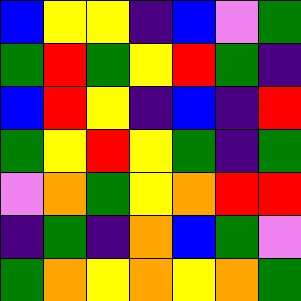[["blue", "yellow", "yellow", "indigo", "blue", "violet", "green"], ["green", "red", "green", "yellow", "red", "green", "indigo"], ["blue", "red", "yellow", "indigo", "blue", "indigo", "red"], ["green", "yellow", "red", "yellow", "green", "indigo", "green"], ["violet", "orange", "green", "yellow", "orange", "red", "red"], ["indigo", "green", "indigo", "orange", "blue", "green", "violet"], ["green", "orange", "yellow", "orange", "yellow", "orange", "green"]]